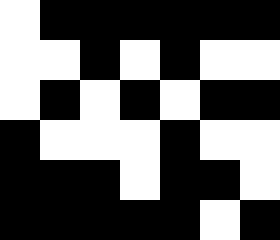[["white", "black", "black", "black", "black", "black", "black"], ["white", "white", "black", "white", "black", "white", "white"], ["white", "black", "white", "black", "white", "black", "black"], ["black", "white", "white", "white", "black", "white", "white"], ["black", "black", "black", "white", "black", "black", "white"], ["black", "black", "black", "black", "black", "white", "black"]]